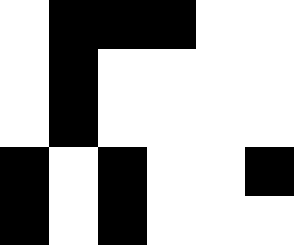[["white", "black", "black", "black", "white", "white"], ["white", "black", "white", "white", "white", "white"], ["white", "black", "white", "white", "white", "white"], ["black", "white", "black", "white", "white", "black"], ["black", "white", "black", "white", "white", "white"]]